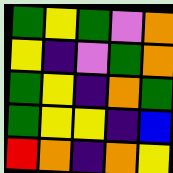[["green", "yellow", "green", "violet", "orange"], ["yellow", "indigo", "violet", "green", "orange"], ["green", "yellow", "indigo", "orange", "green"], ["green", "yellow", "yellow", "indigo", "blue"], ["red", "orange", "indigo", "orange", "yellow"]]